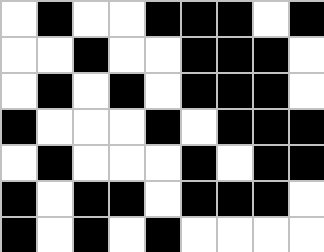[["white", "black", "white", "white", "black", "black", "black", "white", "black"], ["white", "white", "black", "white", "white", "black", "black", "black", "white"], ["white", "black", "white", "black", "white", "black", "black", "black", "white"], ["black", "white", "white", "white", "black", "white", "black", "black", "black"], ["white", "black", "white", "white", "white", "black", "white", "black", "black"], ["black", "white", "black", "black", "white", "black", "black", "black", "white"], ["black", "white", "black", "white", "black", "white", "white", "white", "white"]]